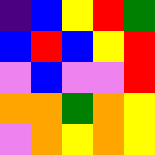[["indigo", "blue", "yellow", "red", "green"], ["blue", "red", "blue", "yellow", "red"], ["violet", "blue", "violet", "violet", "red"], ["orange", "orange", "green", "orange", "yellow"], ["violet", "orange", "yellow", "orange", "yellow"]]